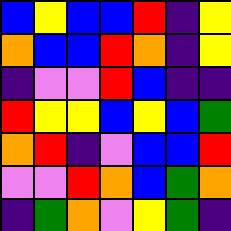[["blue", "yellow", "blue", "blue", "red", "indigo", "yellow"], ["orange", "blue", "blue", "red", "orange", "indigo", "yellow"], ["indigo", "violet", "violet", "red", "blue", "indigo", "indigo"], ["red", "yellow", "yellow", "blue", "yellow", "blue", "green"], ["orange", "red", "indigo", "violet", "blue", "blue", "red"], ["violet", "violet", "red", "orange", "blue", "green", "orange"], ["indigo", "green", "orange", "violet", "yellow", "green", "indigo"]]